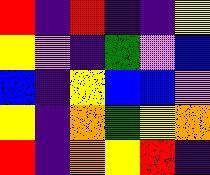[["red", "indigo", "red", "indigo", "indigo", "yellow"], ["yellow", "violet", "indigo", "green", "violet", "blue"], ["blue", "indigo", "yellow", "blue", "blue", "violet"], ["yellow", "indigo", "orange", "green", "yellow", "orange"], ["red", "indigo", "orange", "yellow", "red", "indigo"]]